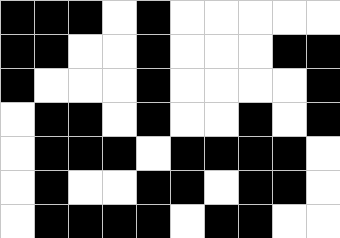[["black", "black", "black", "white", "black", "white", "white", "white", "white", "white"], ["black", "black", "white", "white", "black", "white", "white", "white", "black", "black"], ["black", "white", "white", "white", "black", "white", "white", "white", "white", "black"], ["white", "black", "black", "white", "black", "white", "white", "black", "white", "black"], ["white", "black", "black", "black", "white", "black", "black", "black", "black", "white"], ["white", "black", "white", "white", "black", "black", "white", "black", "black", "white"], ["white", "black", "black", "black", "black", "white", "black", "black", "white", "white"]]